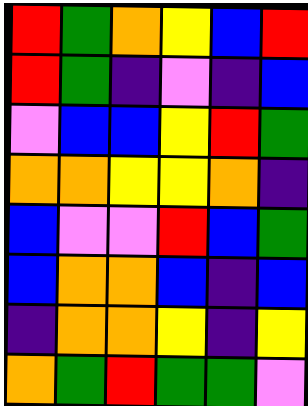[["red", "green", "orange", "yellow", "blue", "red"], ["red", "green", "indigo", "violet", "indigo", "blue"], ["violet", "blue", "blue", "yellow", "red", "green"], ["orange", "orange", "yellow", "yellow", "orange", "indigo"], ["blue", "violet", "violet", "red", "blue", "green"], ["blue", "orange", "orange", "blue", "indigo", "blue"], ["indigo", "orange", "orange", "yellow", "indigo", "yellow"], ["orange", "green", "red", "green", "green", "violet"]]